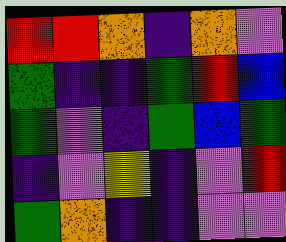[["red", "red", "orange", "indigo", "orange", "violet"], ["green", "indigo", "indigo", "green", "red", "blue"], ["green", "violet", "indigo", "green", "blue", "green"], ["indigo", "violet", "yellow", "indigo", "violet", "red"], ["green", "orange", "indigo", "indigo", "violet", "violet"]]